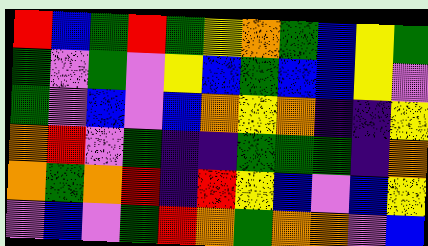[["red", "blue", "green", "red", "green", "yellow", "orange", "green", "blue", "yellow", "green"], ["green", "violet", "green", "violet", "yellow", "blue", "green", "blue", "blue", "yellow", "violet"], ["green", "violet", "blue", "violet", "blue", "orange", "yellow", "orange", "indigo", "indigo", "yellow"], ["orange", "red", "violet", "green", "indigo", "indigo", "green", "green", "green", "indigo", "orange"], ["orange", "green", "orange", "red", "indigo", "red", "yellow", "blue", "violet", "blue", "yellow"], ["violet", "blue", "violet", "green", "red", "orange", "green", "orange", "orange", "violet", "blue"]]